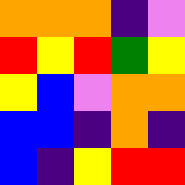[["orange", "orange", "orange", "indigo", "violet"], ["red", "yellow", "red", "green", "yellow"], ["yellow", "blue", "violet", "orange", "orange"], ["blue", "blue", "indigo", "orange", "indigo"], ["blue", "indigo", "yellow", "red", "red"]]